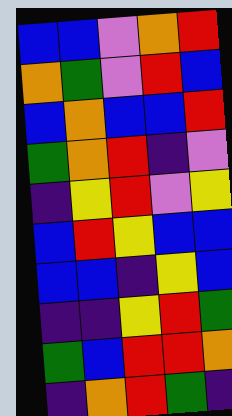[["blue", "blue", "violet", "orange", "red"], ["orange", "green", "violet", "red", "blue"], ["blue", "orange", "blue", "blue", "red"], ["green", "orange", "red", "indigo", "violet"], ["indigo", "yellow", "red", "violet", "yellow"], ["blue", "red", "yellow", "blue", "blue"], ["blue", "blue", "indigo", "yellow", "blue"], ["indigo", "indigo", "yellow", "red", "green"], ["green", "blue", "red", "red", "orange"], ["indigo", "orange", "red", "green", "indigo"]]